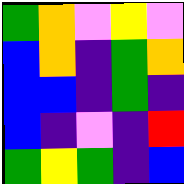[["green", "orange", "violet", "yellow", "violet"], ["blue", "orange", "indigo", "green", "orange"], ["blue", "blue", "indigo", "green", "indigo"], ["blue", "indigo", "violet", "indigo", "red"], ["green", "yellow", "green", "indigo", "blue"]]